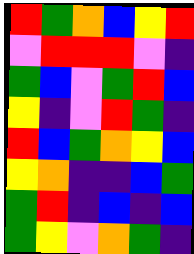[["red", "green", "orange", "blue", "yellow", "red"], ["violet", "red", "red", "red", "violet", "indigo"], ["green", "blue", "violet", "green", "red", "blue"], ["yellow", "indigo", "violet", "red", "green", "indigo"], ["red", "blue", "green", "orange", "yellow", "blue"], ["yellow", "orange", "indigo", "indigo", "blue", "green"], ["green", "red", "indigo", "blue", "indigo", "blue"], ["green", "yellow", "violet", "orange", "green", "indigo"]]